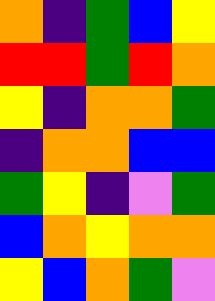[["orange", "indigo", "green", "blue", "yellow"], ["red", "red", "green", "red", "orange"], ["yellow", "indigo", "orange", "orange", "green"], ["indigo", "orange", "orange", "blue", "blue"], ["green", "yellow", "indigo", "violet", "green"], ["blue", "orange", "yellow", "orange", "orange"], ["yellow", "blue", "orange", "green", "violet"]]